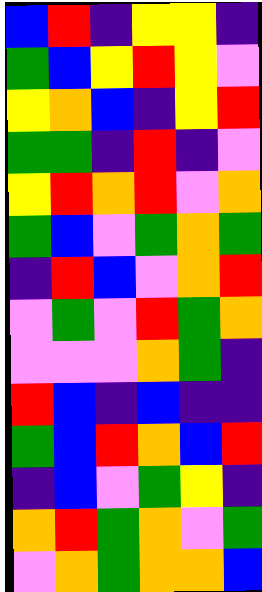[["blue", "red", "indigo", "yellow", "yellow", "indigo"], ["green", "blue", "yellow", "red", "yellow", "violet"], ["yellow", "orange", "blue", "indigo", "yellow", "red"], ["green", "green", "indigo", "red", "indigo", "violet"], ["yellow", "red", "orange", "red", "violet", "orange"], ["green", "blue", "violet", "green", "orange", "green"], ["indigo", "red", "blue", "violet", "orange", "red"], ["violet", "green", "violet", "red", "green", "orange"], ["violet", "violet", "violet", "orange", "green", "indigo"], ["red", "blue", "indigo", "blue", "indigo", "indigo"], ["green", "blue", "red", "orange", "blue", "red"], ["indigo", "blue", "violet", "green", "yellow", "indigo"], ["orange", "red", "green", "orange", "violet", "green"], ["violet", "orange", "green", "orange", "orange", "blue"]]